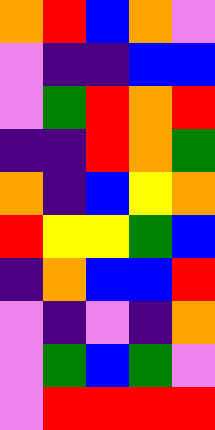[["orange", "red", "blue", "orange", "violet"], ["violet", "indigo", "indigo", "blue", "blue"], ["violet", "green", "red", "orange", "red"], ["indigo", "indigo", "red", "orange", "green"], ["orange", "indigo", "blue", "yellow", "orange"], ["red", "yellow", "yellow", "green", "blue"], ["indigo", "orange", "blue", "blue", "red"], ["violet", "indigo", "violet", "indigo", "orange"], ["violet", "green", "blue", "green", "violet"], ["violet", "red", "red", "red", "red"]]